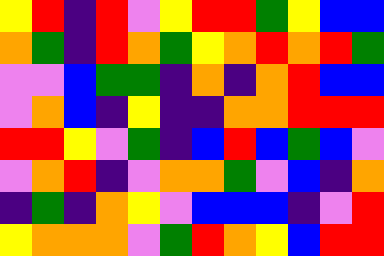[["yellow", "red", "indigo", "red", "violet", "yellow", "red", "red", "green", "yellow", "blue", "blue"], ["orange", "green", "indigo", "red", "orange", "green", "yellow", "orange", "red", "orange", "red", "green"], ["violet", "violet", "blue", "green", "green", "indigo", "orange", "indigo", "orange", "red", "blue", "blue"], ["violet", "orange", "blue", "indigo", "yellow", "indigo", "indigo", "orange", "orange", "red", "red", "red"], ["red", "red", "yellow", "violet", "green", "indigo", "blue", "red", "blue", "green", "blue", "violet"], ["violet", "orange", "red", "indigo", "violet", "orange", "orange", "green", "violet", "blue", "indigo", "orange"], ["indigo", "green", "indigo", "orange", "yellow", "violet", "blue", "blue", "blue", "indigo", "violet", "red"], ["yellow", "orange", "orange", "orange", "violet", "green", "red", "orange", "yellow", "blue", "red", "red"]]